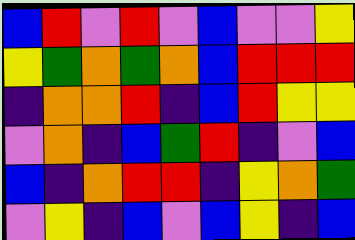[["blue", "red", "violet", "red", "violet", "blue", "violet", "violet", "yellow"], ["yellow", "green", "orange", "green", "orange", "blue", "red", "red", "red"], ["indigo", "orange", "orange", "red", "indigo", "blue", "red", "yellow", "yellow"], ["violet", "orange", "indigo", "blue", "green", "red", "indigo", "violet", "blue"], ["blue", "indigo", "orange", "red", "red", "indigo", "yellow", "orange", "green"], ["violet", "yellow", "indigo", "blue", "violet", "blue", "yellow", "indigo", "blue"]]